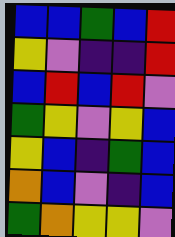[["blue", "blue", "green", "blue", "red"], ["yellow", "violet", "indigo", "indigo", "red"], ["blue", "red", "blue", "red", "violet"], ["green", "yellow", "violet", "yellow", "blue"], ["yellow", "blue", "indigo", "green", "blue"], ["orange", "blue", "violet", "indigo", "blue"], ["green", "orange", "yellow", "yellow", "violet"]]